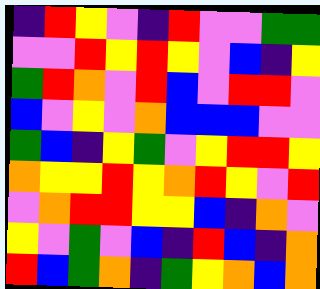[["indigo", "red", "yellow", "violet", "indigo", "red", "violet", "violet", "green", "green"], ["violet", "violet", "red", "yellow", "red", "yellow", "violet", "blue", "indigo", "yellow"], ["green", "red", "orange", "violet", "red", "blue", "violet", "red", "red", "violet"], ["blue", "violet", "yellow", "violet", "orange", "blue", "blue", "blue", "violet", "violet"], ["green", "blue", "indigo", "yellow", "green", "violet", "yellow", "red", "red", "yellow"], ["orange", "yellow", "yellow", "red", "yellow", "orange", "red", "yellow", "violet", "red"], ["violet", "orange", "red", "red", "yellow", "yellow", "blue", "indigo", "orange", "violet"], ["yellow", "violet", "green", "violet", "blue", "indigo", "red", "blue", "indigo", "orange"], ["red", "blue", "green", "orange", "indigo", "green", "yellow", "orange", "blue", "orange"]]